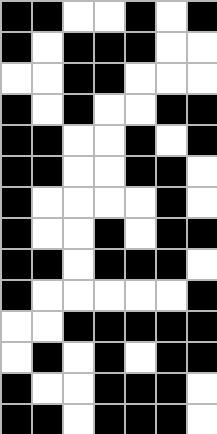[["black", "black", "white", "white", "black", "white", "black"], ["black", "white", "black", "black", "black", "white", "white"], ["white", "white", "black", "black", "white", "white", "white"], ["black", "white", "black", "white", "white", "black", "black"], ["black", "black", "white", "white", "black", "white", "black"], ["black", "black", "white", "white", "black", "black", "white"], ["black", "white", "white", "white", "white", "black", "white"], ["black", "white", "white", "black", "white", "black", "black"], ["black", "black", "white", "black", "black", "black", "white"], ["black", "white", "white", "white", "white", "white", "black"], ["white", "white", "black", "black", "black", "black", "black"], ["white", "black", "white", "black", "white", "black", "black"], ["black", "white", "white", "black", "black", "black", "white"], ["black", "black", "white", "black", "black", "black", "white"]]